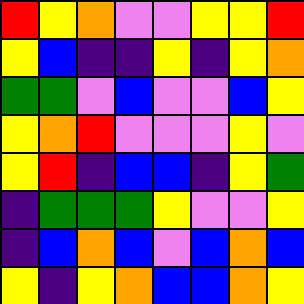[["red", "yellow", "orange", "violet", "violet", "yellow", "yellow", "red"], ["yellow", "blue", "indigo", "indigo", "yellow", "indigo", "yellow", "orange"], ["green", "green", "violet", "blue", "violet", "violet", "blue", "yellow"], ["yellow", "orange", "red", "violet", "violet", "violet", "yellow", "violet"], ["yellow", "red", "indigo", "blue", "blue", "indigo", "yellow", "green"], ["indigo", "green", "green", "green", "yellow", "violet", "violet", "yellow"], ["indigo", "blue", "orange", "blue", "violet", "blue", "orange", "blue"], ["yellow", "indigo", "yellow", "orange", "blue", "blue", "orange", "yellow"]]